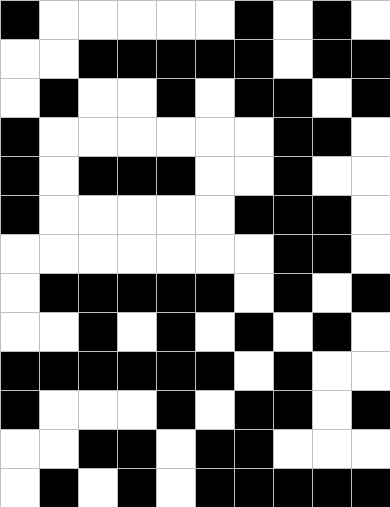[["black", "white", "white", "white", "white", "white", "black", "white", "black", "white"], ["white", "white", "black", "black", "black", "black", "black", "white", "black", "black"], ["white", "black", "white", "white", "black", "white", "black", "black", "white", "black"], ["black", "white", "white", "white", "white", "white", "white", "black", "black", "white"], ["black", "white", "black", "black", "black", "white", "white", "black", "white", "white"], ["black", "white", "white", "white", "white", "white", "black", "black", "black", "white"], ["white", "white", "white", "white", "white", "white", "white", "black", "black", "white"], ["white", "black", "black", "black", "black", "black", "white", "black", "white", "black"], ["white", "white", "black", "white", "black", "white", "black", "white", "black", "white"], ["black", "black", "black", "black", "black", "black", "white", "black", "white", "white"], ["black", "white", "white", "white", "black", "white", "black", "black", "white", "black"], ["white", "white", "black", "black", "white", "black", "black", "white", "white", "white"], ["white", "black", "white", "black", "white", "black", "black", "black", "black", "black"]]